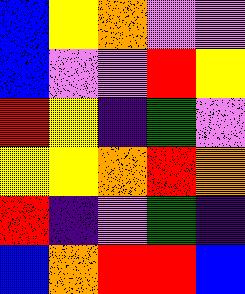[["blue", "yellow", "orange", "violet", "violet"], ["blue", "violet", "violet", "red", "yellow"], ["red", "yellow", "indigo", "green", "violet"], ["yellow", "yellow", "orange", "red", "orange"], ["red", "indigo", "violet", "green", "indigo"], ["blue", "orange", "red", "red", "blue"]]